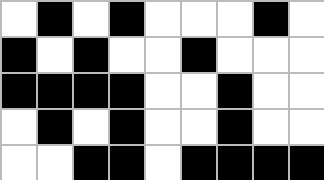[["white", "black", "white", "black", "white", "white", "white", "black", "white"], ["black", "white", "black", "white", "white", "black", "white", "white", "white"], ["black", "black", "black", "black", "white", "white", "black", "white", "white"], ["white", "black", "white", "black", "white", "white", "black", "white", "white"], ["white", "white", "black", "black", "white", "black", "black", "black", "black"]]